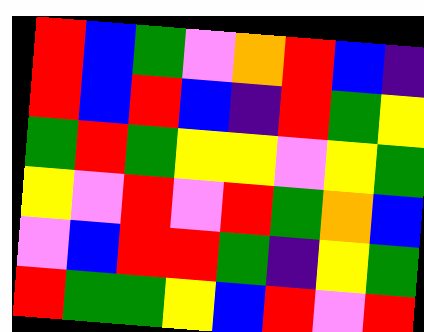[["red", "blue", "green", "violet", "orange", "red", "blue", "indigo"], ["red", "blue", "red", "blue", "indigo", "red", "green", "yellow"], ["green", "red", "green", "yellow", "yellow", "violet", "yellow", "green"], ["yellow", "violet", "red", "violet", "red", "green", "orange", "blue"], ["violet", "blue", "red", "red", "green", "indigo", "yellow", "green"], ["red", "green", "green", "yellow", "blue", "red", "violet", "red"]]